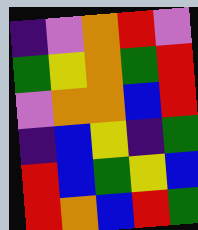[["indigo", "violet", "orange", "red", "violet"], ["green", "yellow", "orange", "green", "red"], ["violet", "orange", "orange", "blue", "red"], ["indigo", "blue", "yellow", "indigo", "green"], ["red", "blue", "green", "yellow", "blue"], ["red", "orange", "blue", "red", "green"]]